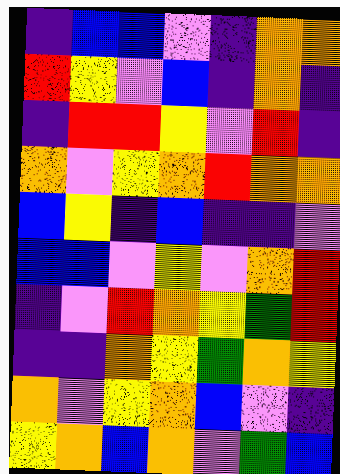[["indigo", "blue", "blue", "violet", "indigo", "orange", "orange"], ["red", "yellow", "violet", "blue", "indigo", "orange", "indigo"], ["indigo", "red", "red", "yellow", "violet", "red", "indigo"], ["orange", "violet", "yellow", "orange", "red", "orange", "orange"], ["blue", "yellow", "indigo", "blue", "indigo", "indigo", "violet"], ["blue", "blue", "violet", "yellow", "violet", "orange", "red"], ["indigo", "violet", "red", "orange", "yellow", "green", "red"], ["indigo", "indigo", "orange", "yellow", "green", "orange", "yellow"], ["orange", "violet", "yellow", "orange", "blue", "violet", "indigo"], ["yellow", "orange", "blue", "orange", "violet", "green", "blue"]]